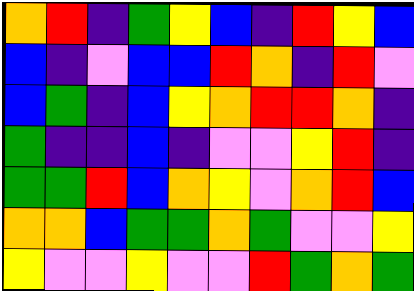[["orange", "red", "indigo", "green", "yellow", "blue", "indigo", "red", "yellow", "blue"], ["blue", "indigo", "violet", "blue", "blue", "red", "orange", "indigo", "red", "violet"], ["blue", "green", "indigo", "blue", "yellow", "orange", "red", "red", "orange", "indigo"], ["green", "indigo", "indigo", "blue", "indigo", "violet", "violet", "yellow", "red", "indigo"], ["green", "green", "red", "blue", "orange", "yellow", "violet", "orange", "red", "blue"], ["orange", "orange", "blue", "green", "green", "orange", "green", "violet", "violet", "yellow"], ["yellow", "violet", "violet", "yellow", "violet", "violet", "red", "green", "orange", "green"]]